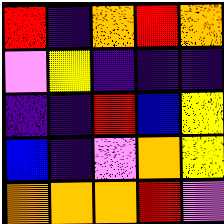[["red", "indigo", "orange", "red", "orange"], ["violet", "yellow", "indigo", "indigo", "indigo"], ["indigo", "indigo", "red", "blue", "yellow"], ["blue", "indigo", "violet", "orange", "yellow"], ["orange", "orange", "orange", "red", "violet"]]